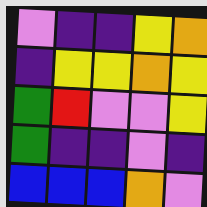[["violet", "indigo", "indigo", "yellow", "orange"], ["indigo", "yellow", "yellow", "orange", "yellow"], ["green", "red", "violet", "violet", "yellow"], ["green", "indigo", "indigo", "violet", "indigo"], ["blue", "blue", "blue", "orange", "violet"]]